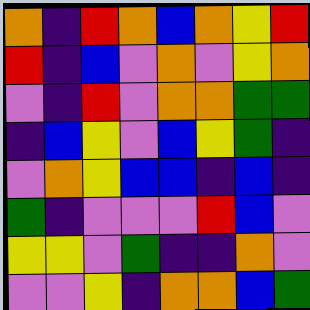[["orange", "indigo", "red", "orange", "blue", "orange", "yellow", "red"], ["red", "indigo", "blue", "violet", "orange", "violet", "yellow", "orange"], ["violet", "indigo", "red", "violet", "orange", "orange", "green", "green"], ["indigo", "blue", "yellow", "violet", "blue", "yellow", "green", "indigo"], ["violet", "orange", "yellow", "blue", "blue", "indigo", "blue", "indigo"], ["green", "indigo", "violet", "violet", "violet", "red", "blue", "violet"], ["yellow", "yellow", "violet", "green", "indigo", "indigo", "orange", "violet"], ["violet", "violet", "yellow", "indigo", "orange", "orange", "blue", "green"]]